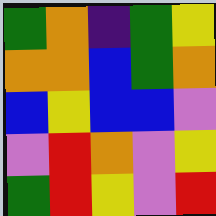[["green", "orange", "indigo", "green", "yellow"], ["orange", "orange", "blue", "green", "orange"], ["blue", "yellow", "blue", "blue", "violet"], ["violet", "red", "orange", "violet", "yellow"], ["green", "red", "yellow", "violet", "red"]]